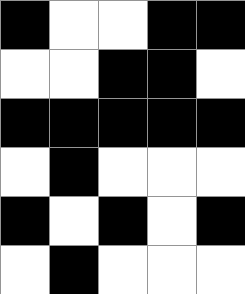[["black", "white", "white", "black", "black"], ["white", "white", "black", "black", "white"], ["black", "black", "black", "black", "black"], ["white", "black", "white", "white", "white"], ["black", "white", "black", "white", "black"], ["white", "black", "white", "white", "white"]]